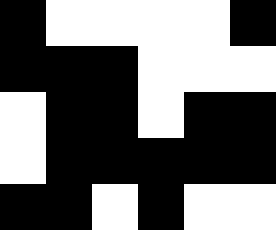[["black", "white", "white", "white", "white", "black"], ["black", "black", "black", "white", "white", "white"], ["white", "black", "black", "white", "black", "black"], ["white", "black", "black", "black", "black", "black"], ["black", "black", "white", "black", "white", "white"]]